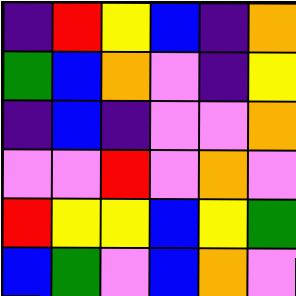[["indigo", "red", "yellow", "blue", "indigo", "orange"], ["green", "blue", "orange", "violet", "indigo", "yellow"], ["indigo", "blue", "indigo", "violet", "violet", "orange"], ["violet", "violet", "red", "violet", "orange", "violet"], ["red", "yellow", "yellow", "blue", "yellow", "green"], ["blue", "green", "violet", "blue", "orange", "violet"]]